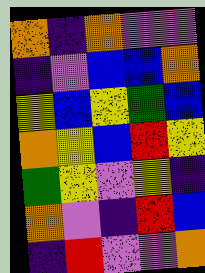[["orange", "indigo", "orange", "violet", "violet"], ["indigo", "violet", "blue", "blue", "orange"], ["yellow", "blue", "yellow", "green", "blue"], ["orange", "yellow", "blue", "red", "yellow"], ["green", "yellow", "violet", "yellow", "indigo"], ["orange", "violet", "indigo", "red", "blue"], ["indigo", "red", "violet", "violet", "orange"]]